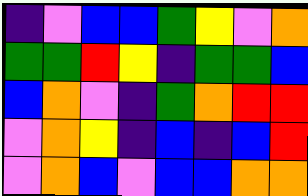[["indigo", "violet", "blue", "blue", "green", "yellow", "violet", "orange"], ["green", "green", "red", "yellow", "indigo", "green", "green", "blue"], ["blue", "orange", "violet", "indigo", "green", "orange", "red", "red"], ["violet", "orange", "yellow", "indigo", "blue", "indigo", "blue", "red"], ["violet", "orange", "blue", "violet", "blue", "blue", "orange", "orange"]]